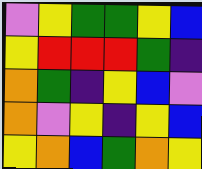[["violet", "yellow", "green", "green", "yellow", "blue"], ["yellow", "red", "red", "red", "green", "indigo"], ["orange", "green", "indigo", "yellow", "blue", "violet"], ["orange", "violet", "yellow", "indigo", "yellow", "blue"], ["yellow", "orange", "blue", "green", "orange", "yellow"]]